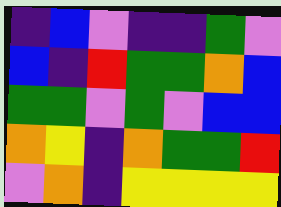[["indigo", "blue", "violet", "indigo", "indigo", "green", "violet"], ["blue", "indigo", "red", "green", "green", "orange", "blue"], ["green", "green", "violet", "green", "violet", "blue", "blue"], ["orange", "yellow", "indigo", "orange", "green", "green", "red"], ["violet", "orange", "indigo", "yellow", "yellow", "yellow", "yellow"]]